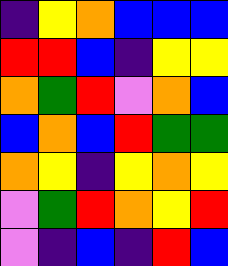[["indigo", "yellow", "orange", "blue", "blue", "blue"], ["red", "red", "blue", "indigo", "yellow", "yellow"], ["orange", "green", "red", "violet", "orange", "blue"], ["blue", "orange", "blue", "red", "green", "green"], ["orange", "yellow", "indigo", "yellow", "orange", "yellow"], ["violet", "green", "red", "orange", "yellow", "red"], ["violet", "indigo", "blue", "indigo", "red", "blue"]]